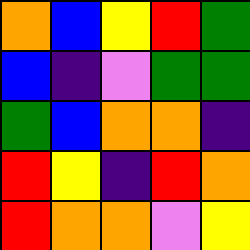[["orange", "blue", "yellow", "red", "green"], ["blue", "indigo", "violet", "green", "green"], ["green", "blue", "orange", "orange", "indigo"], ["red", "yellow", "indigo", "red", "orange"], ["red", "orange", "orange", "violet", "yellow"]]